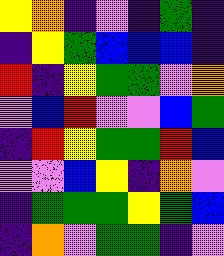[["yellow", "orange", "indigo", "violet", "indigo", "green", "indigo"], ["indigo", "yellow", "green", "blue", "blue", "blue", "indigo"], ["red", "indigo", "yellow", "green", "green", "violet", "orange"], ["violet", "blue", "red", "violet", "violet", "blue", "green"], ["indigo", "red", "yellow", "green", "green", "red", "blue"], ["violet", "violet", "blue", "yellow", "indigo", "orange", "violet"], ["indigo", "green", "green", "green", "yellow", "green", "blue"], ["indigo", "orange", "violet", "green", "green", "indigo", "violet"]]